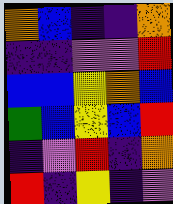[["orange", "blue", "indigo", "indigo", "orange"], ["indigo", "indigo", "violet", "violet", "red"], ["blue", "blue", "yellow", "orange", "blue"], ["green", "blue", "yellow", "blue", "red"], ["indigo", "violet", "red", "indigo", "orange"], ["red", "indigo", "yellow", "indigo", "violet"]]